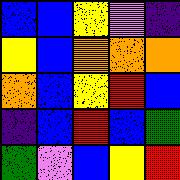[["blue", "blue", "yellow", "violet", "indigo"], ["yellow", "blue", "orange", "orange", "orange"], ["orange", "blue", "yellow", "red", "blue"], ["indigo", "blue", "red", "blue", "green"], ["green", "violet", "blue", "yellow", "red"]]